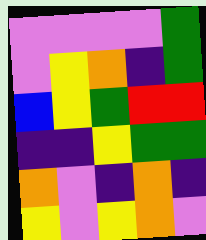[["violet", "violet", "violet", "violet", "green"], ["violet", "yellow", "orange", "indigo", "green"], ["blue", "yellow", "green", "red", "red"], ["indigo", "indigo", "yellow", "green", "green"], ["orange", "violet", "indigo", "orange", "indigo"], ["yellow", "violet", "yellow", "orange", "violet"]]